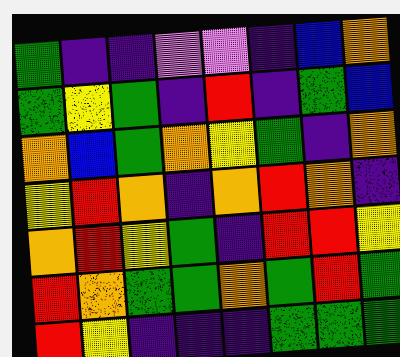[["green", "indigo", "indigo", "violet", "violet", "indigo", "blue", "orange"], ["green", "yellow", "green", "indigo", "red", "indigo", "green", "blue"], ["orange", "blue", "green", "orange", "yellow", "green", "indigo", "orange"], ["yellow", "red", "orange", "indigo", "orange", "red", "orange", "indigo"], ["orange", "red", "yellow", "green", "indigo", "red", "red", "yellow"], ["red", "orange", "green", "green", "orange", "green", "red", "green"], ["red", "yellow", "indigo", "indigo", "indigo", "green", "green", "green"]]